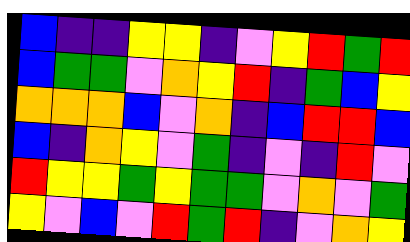[["blue", "indigo", "indigo", "yellow", "yellow", "indigo", "violet", "yellow", "red", "green", "red"], ["blue", "green", "green", "violet", "orange", "yellow", "red", "indigo", "green", "blue", "yellow"], ["orange", "orange", "orange", "blue", "violet", "orange", "indigo", "blue", "red", "red", "blue"], ["blue", "indigo", "orange", "yellow", "violet", "green", "indigo", "violet", "indigo", "red", "violet"], ["red", "yellow", "yellow", "green", "yellow", "green", "green", "violet", "orange", "violet", "green"], ["yellow", "violet", "blue", "violet", "red", "green", "red", "indigo", "violet", "orange", "yellow"]]